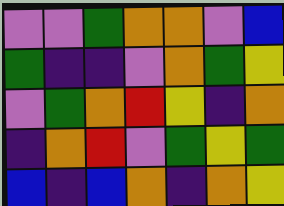[["violet", "violet", "green", "orange", "orange", "violet", "blue"], ["green", "indigo", "indigo", "violet", "orange", "green", "yellow"], ["violet", "green", "orange", "red", "yellow", "indigo", "orange"], ["indigo", "orange", "red", "violet", "green", "yellow", "green"], ["blue", "indigo", "blue", "orange", "indigo", "orange", "yellow"]]